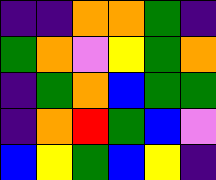[["indigo", "indigo", "orange", "orange", "green", "indigo"], ["green", "orange", "violet", "yellow", "green", "orange"], ["indigo", "green", "orange", "blue", "green", "green"], ["indigo", "orange", "red", "green", "blue", "violet"], ["blue", "yellow", "green", "blue", "yellow", "indigo"]]